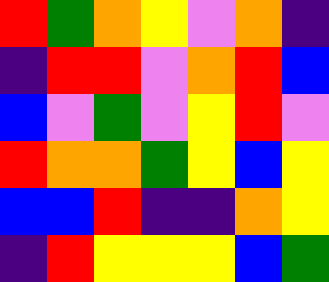[["red", "green", "orange", "yellow", "violet", "orange", "indigo"], ["indigo", "red", "red", "violet", "orange", "red", "blue"], ["blue", "violet", "green", "violet", "yellow", "red", "violet"], ["red", "orange", "orange", "green", "yellow", "blue", "yellow"], ["blue", "blue", "red", "indigo", "indigo", "orange", "yellow"], ["indigo", "red", "yellow", "yellow", "yellow", "blue", "green"]]